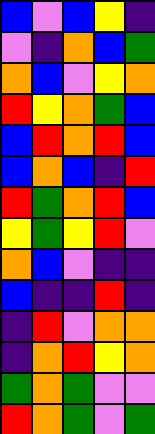[["blue", "violet", "blue", "yellow", "indigo"], ["violet", "indigo", "orange", "blue", "green"], ["orange", "blue", "violet", "yellow", "orange"], ["red", "yellow", "orange", "green", "blue"], ["blue", "red", "orange", "red", "blue"], ["blue", "orange", "blue", "indigo", "red"], ["red", "green", "orange", "red", "blue"], ["yellow", "green", "yellow", "red", "violet"], ["orange", "blue", "violet", "indigo", "indigo"], ["blue", "indigo", "indigo", "red", "indigo"], ["indigo", "red", "violet", "orange", "orange"], ["indigo", "orange", "red", "yellow", "orange"], ["green", "orange", "green", "violet", "violet"], ["red", "orange", "green", "violet", "green"]]